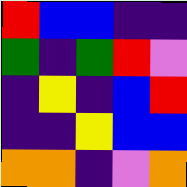[["red", "blue", "blue", "indigo", "indigo"], ["green", "indigo", "green", "red", "violet"], ["indigo", "yellow", "indigo", "blue", "red"], ["indigo", "indigo", "yellow", "blue", "blue"], ["orange", "orange", "indigo", "violet", "orange"]]